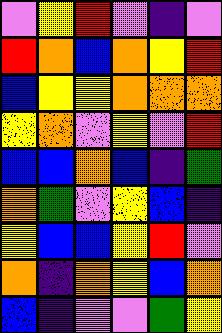[["violet", "yellow", "red", "violet", "indigo", "violet"], ["red", "orange", "blue", "orange", "yellow", "red"], ["blue", "yellow", "yellow", "orange", "orange", "orange"], ["yellow", "orange", "violet", "yellow", "violet", "red"], ["blue", "blue", "orange", "blue", "indigo", "green"], ["orange", "green", "violet", "yellow", "blue", "indigo"], ["yellow", "blue", "blue", "yellow", "red", "violet"], ["orange", "indigo", "orange", "yellow", "blue", "orange"], ["blue", "indigo", "violet", "violet", "green", "yellow"]]